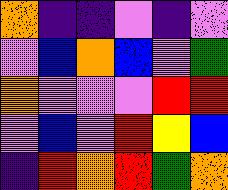[["orange", "indigo", "indigo", "violet", "indigo", "violet"], ["violet", "blue", "orange", "blue", "violet", "green"], ["orange", "violet", "violet", "violet", "red", "red"], ["violet", "blue", "violet", "red", "yellow", "blue"], ["indigo", "red", "orange", "red", "green", "orange"]]